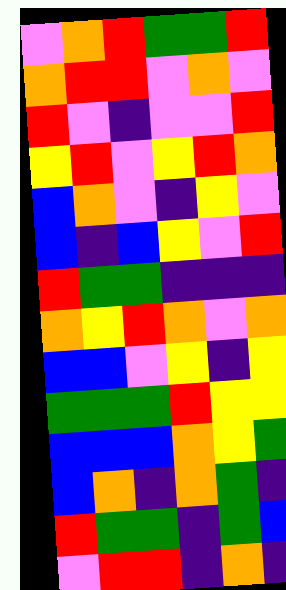[["violet", "orange", "red", "green", "green", "red"], ["orange", "red", "red", "violet", "orange", "violet"], ["red", "violet", "indigo", "violet", "violet", "red"], ["yellow", "red", "violet", "yellow", "red", "orange"], ["blue", "orange", "violet", "indigo", "yellow", "violet"], ["blue", "indigo", "blue", "yellow", "violet", "red"], ["red", "green", "green", "indigo", "indigo", "indigo"], ["orange", "yellow", "red", "orange", "violet", "orange"], ["blue", "blue", "violet", "yellow", "indigo", "yellow"], ["green", "green", "green", "red", "yellow", "yellow"], ["blue", "blue", "blue", "orange", "yellow", "green"], ["blue", "orange", "indigo", "orange", "green", "indigo"], ["red", "green", "green", "indigo", "green", "blue"], ["violet", "red", "red", "indigo", "orange", "indigo"]]